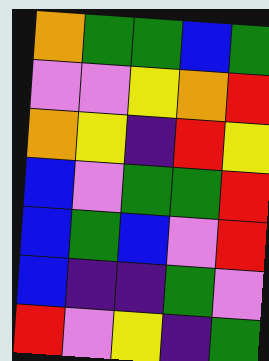[["orange", "green", "green", "blue", "green"], ["violet", "violet", "yellow", "orange", "red"], ["orange", "yellow", "indigo", "red", "yellow"], ["blue", "violet", "green", "green", "red"], ["blue", "green", "blue", "violet", "red"], ["blue", "indigo", "indigo", "green", "violet"], ["red", "violet", "yellow", "indigo", "green"]]